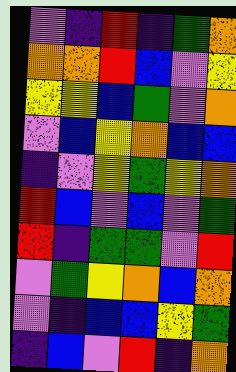[["violet", "indigo", "red", "indigo", "green", "orange"], ["orange", "orange", "red", "blue", "violet", "yellow"], ["yellow", "yellow", "blue", "green", "violet", "orange"], ["violet", "blue", "yellow", "orange", "blue", "blue"], ["indigo", "violet", "yellow", "green", "yellow", "orange"], ["red", "blue", "violet", "blue", "violet", "green"], ["red", "indigo", "green", "green", "violet", "red"], ["violet", "green", "yellow", "orange", "blue", "orange"], ["violet", "indigo", "blue", "blue", "yellow", "green"], ["indigo", "blue", "violet", "red", "indigo", "orange"]]